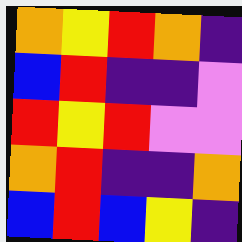[["orange", "yellow", "red", "orange", "indigo"], ["blue", "red", "indigo", "indigo", "violet"], ["red", "yellow", "red", "violet", "violet"], ["orange", "red", "indigo", "indigo", "orange"], ["blue", "red", "blue", "yellow", "indigo"]]